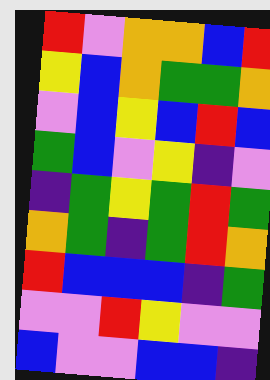[["red", "violet", "orange", "orange", "blue", "red"], ["yellow", "blue", "orange", "green", "green", "orange"], ["violet", "blue", "yellow", "blue", "red", "blue"], ["green", "blue", "violet", "yellow", "indigo", "violet"], ["indigo", "green", "yellow", "green", "red", "green"], ["orange", "green", "indigo", "green", "red", "orange"], ["red", "blue", "blue", "blue", "indigo", "green"], ["violet", "violet", "red", "yellow", "violet", "violet"], ["blue", "violet", "violet", "blue", "blue", "indigo"]]